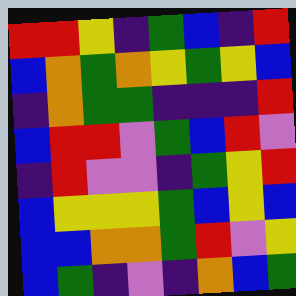[["red", "red", "yellow", "indigo", "green", "blue", "indigo", "red"], ["blue", "orange", "green", "orange", "yellow", "green", "yellow", "blue"], ["indigo", "orange", "green", "green", "indigo", "indigo", "indigo", "red"], ["blue", "red", "red", "violet", "green", "blue", "red", "violet"], ["indigo", "red", "violet", "violet", "indigo", "green", "yellow", "red"], ["blue", "yellow", "yellow", "yellow", "green", "blue", "yellow", "blue"], ["blue", "blue", "orange", "orange", "green", "red", "violet", "yellow"], ["blue", "green", "indigo", "violet", "indigo", "orange", "blue", "green"]]